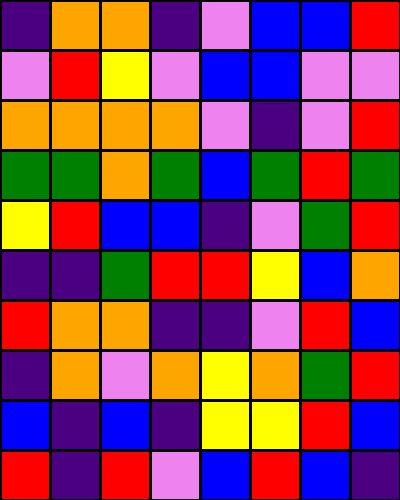[["indigo", "orange", "orange", "indigo", "violet", "blue", "blue", "red"], ["violet", "red", "yellow", "violet", "blue", "blue", "violet", "violet"], ["orange", "orange", "orange", "orange", "violet", "indigo", "violet", "red"], ["green", "green", "orange", "green", "blue", "green", "red", "green"], ["yellow", "red", "blue", "blue", "indigo", "violet", "green", "red"], ["indigo", "indigo", "green", "red", "red", "yellow", "blue", "orange"], ["red", "orange", "orange", "indigo", "indigo", "violet", "red", "blue"], ["indigo", "orange", "violet", "orange", "yellow", "orange", "green", "red"], ["blue", "indigo", "blue", "indigo", "yellow", "yellow", "red", "blue"], ["red", "indigo", "red", "violet", "blue", "red", "blue", "indigo"]]